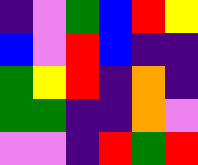[["indigo", "violet", "green", "blue", "red", "yellow"], ["blue", "violet", "red", "blue", "indigo", "indigo"], ["green", "yellow", "red", "indigo", "orange", "indigo"], ["green", "green", "indigo", "indigo", "orange", "violet"], ["violet", "violet", "indigo", "red", "green", "red"]]